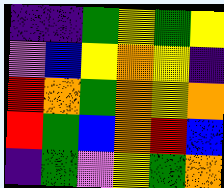[["indigo", "indigo", "green", "yellow", "green", "yellow"], ["violet", "blue", "yellow", "orange", "yellow", "indigo"], ["red", "orange", "green", "orange", "yellow", "orange"], ["red", "green", "blue", "orange", "red", "blue"], ["indigo", "green", "violet", "yellow", "green", "orange"]]